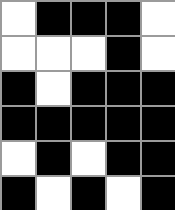[["white", "black", "black", "black", "white"], ["white", "white", "white", "black", "white"], ["black", "white", "black", "black", "black"], ["black", "black", "black", "black", "black"], ["white", "black", "white", "black", "black"], ["black", "white", "black", "white", "black"]]